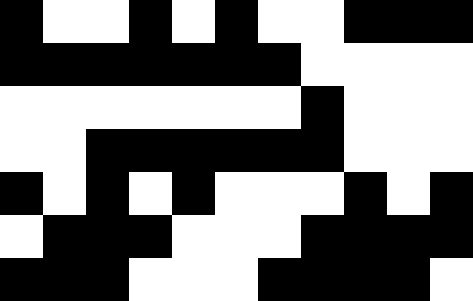[["black", "white", "white", "black", "white", "black", "white", "white", "black", "black", "black"], ["black", "black", "black", "black", "black", "black", "black", "white", "white", "white", "white"], ["white", "white", "white", "white", "white", "white", "white", "black", "white", "white", "white"], ["white", "white", "black", "black", "black", "black", "black", "black", "white", "white", "white"], ["black", "white", "black", "white", "black", "white", "white", "white", "black", "white", "black"], ["white", "black", "black", "black", "white", "white", "white", "black", "black", "black", "black"], ["black", "black", "black", "white", "white", "white", "black", "black", "black", "black", "white"]]